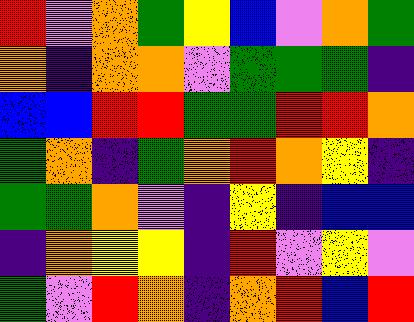[["red", "violet", "orange", "green", "yellow", "blue", "violet", "orange", "green"], ["orange", "indigo", "orange", "orange", "violet", "green", "green", "green", "indigo"], ["blue", "blue", "red", "red", "green", "green", "red", "red", "orange"], ["green", "orange", "indigo", "green", "orange", "red", "orange", "yellow", "indigo"], ["green", "green", "orange", "violet", "indigo", "yellow", "indigo", "blue", "blue"], ["indigo", "orange", "yellow", "yellow", "indigo", "red", "violet", "yellow", "violet"], ["green", "violet", "red", "orange", "indigo", "orange", "red", "blue", "red"]]